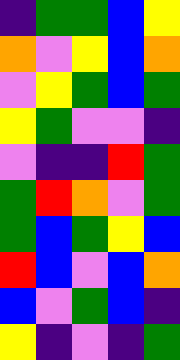[["indigo", "green", "green", "blue", "yellow"], ["orange", "violet", "yellow", "blue", "orange"], ["violet", "yellow", "green", "blue", "green"], ["yellow", "green", "violet", "violet", "indigo"], ["violet", "indigo", "indigo", "red", "green"], ["green", "red", "orange", "violet", "green"], ["green", "blue", "green", "yellow", "blue"], ["red", "blue", "violet", "blue", "orange"], ["blue", "violet", "green", "blue", "indigo"], ["yellow", "indigo", "violet", "indigo", "green"]]